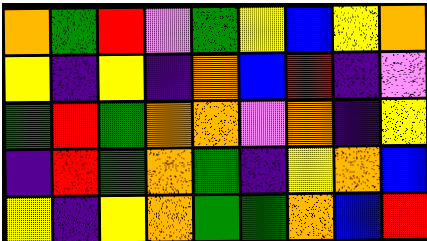[["orange", "green", "red", "violet", "green", "yellow", "blue", "yellow", "orange"], ["yellow", "indigo", "yellow", "indigo", "orange", "blue", "red", "indigo", "violet"], ["green", "red", "green", "orange", "orange", "violet", "orange", "indigo", "yellow"], ["indigo", "red", "green", "orange", "green", "indigo", "yellow", "orange", "blue"], ["yellow", "indigo", "yellow", "orange", "green", "green", "orange", "blue", "red"]]